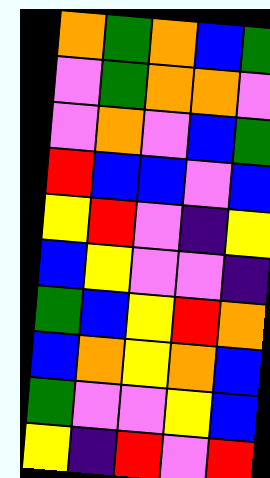[["orange", "green", "orange", "blue", "green"], ["violet", "green", "orange", "orange", "violet"], ["violet", "orange", "violet", "blue", "green"], ["red", "blue", "blue", "violet", "blue"], ["yellow", "red", "violet", "indigo", "yellow"], ["blue", "yellow", "violet", "violet", "indigo"], ["green", "blue", "yellow", "red", "orange"], ["blue", "orange", "yellow", "orange", "blue"], ["green", "violet", "violet", "yellow", "blue"], ["yellow", "indigo", "red", "violet", "red"]]